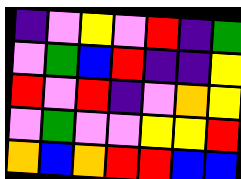[["indigo", "violet", "yellow", "violet", "red", "indigo", "green"], ["violet", "green", "blue", "red", "indigo", "indigo", "yellow"], ["red", "violet", "red", "indigo", "violet", "orange", "yellow"], ["violet", "green", "violet", "violet", "yellow", "yellow", "red"], ["orange", "blue", "orange", "red", "red", "blue", "blue"]]